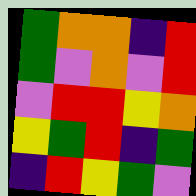[["green", "orange", "orange", "indigo", "red"], ["green", "violet", "orange", "violet", "red"], ["violet", "red", "red", "yellow", "orange"], ["yellow", "green", "red", "indigo", "green"], ["indigo", "red", "yellow", "green", "violet"]]